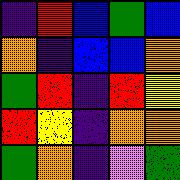[["indigo", "red", "blue", "green", "blue"], ["orange", "indigo", "blue", "blue", "orange"], ["green", "red", "indigo", "red", "yellow"], ["red", "yellow", "indigo", "orange", "orange"], ["green", "orange", "indigo", "violet", "green"]]